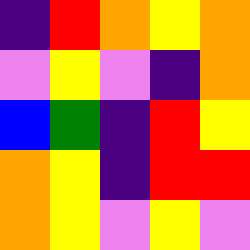[["indigo", "red", "orange", "yellow", "orange"], ["violet", "yellow", "violet", "indigo", "orange"], ["blue", "green", "indigo", "red", "yellow"], ["orange", "yellow", "indigo", "red", "red"], ["orange", "yellow", "violet", "yellow", "violet"]]